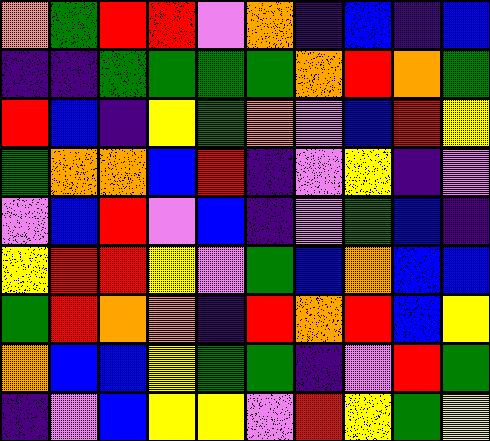[["orange", "green", "red", "red", "violet", "orange", "indigo", "blue", "indigo", "blue"], ["indigo", "indigo", "green", "green", "green", "green", "orange", "red", "orange", "green"], ["red", "blue", "indigo", "yellow", "green", "orange", "violet", "blue", "red", "yellow"], ["green", "orange", "orange", "blue", "red", "indigo", "violet", "yellow", "indigo", "violet"], ["violet", "blue", "red", "violet", "blue", "indigo", "violet", "green", "blue", "indigo"], ["yellow", "red", "red", "yellow", "violet", "green", "blue", "orange", "blue", "blue"], ["green", "red", "orange", "orange", "indigo", "red", "orange", "red", "blue", "yellow"], ["orange", "blue", "blue", "yellow", "green", "green", "indigo", "violet", "red", "green"], ["indigo", "violet", "blue", "yellow", "yellow", "violet", "red", "yellow", "green", "yellow"]]